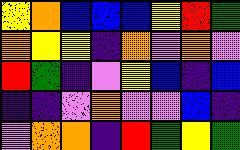[["yellow", "orange", "blue", "blue", "blue", "yellow", "red", "green"], ["orange", "yellow", "yellow", "indigo", "orange", "violet", "orange", "violet"], ["red", "green", "indigo", "violet", "yellow", "blue", "indigo", "blue"], ["indigo", "indigo", "violet", "orange", "violet", "violet", "blue", "indigo"], ["violet", "orange", "orange", "indigo", "red", "green", "yellow", "green"]]